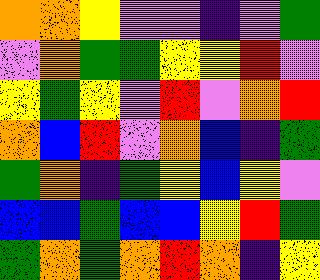[["orange", "orange", "yellow", "violet", "violet", "indigo", "violet", "green"], ["violet", "orange", "green", "green", "yellow", "yellow", "red", "violet"], ["yellow", "green", "yellow", "violet", "red", "violet", "orange", "red"], ["orange", "blue", "red", "violet", "orange", "blue", "indigo", "green"], ["green", "orange", "indigo", "green", "yellow", "blue", "yellow", "violet"], ["blue", "blue", "green", "blue", "blue", "yellow", "red", "green"], ["green", "orange", "green", "orange", "red", "orange", "indigo", "yellow"]]